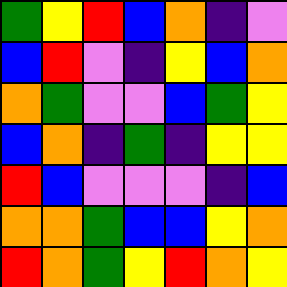[["green", "yellow", "red", "blue", "orange", "indigo", "violet"], ["blue", "red", "violet", "indigo", "yellow", "blue", "orange"], ["orange", "green", "violet", "violet", "blue", "green", "yellow"], ["blue", "orange", "indigo", "green", "indigo", "yellow", "yellow"], ["red", "blue", "violet", "violet", "violet", "indigo", "blue"], ["orange", "orange", "green", "blue", "blue", "yellow", "orange"], ["red", "orange", "green", "yellow", "red", "orange", "yellow"]]